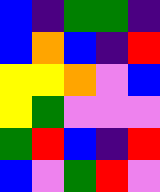[["blue", "indigo", "green", "green", "indigo"], ["blue", "orange", "blue", "indigo", "red"], ["yellow", "yellow", "orange", "violet", "blue"], ["yellow", "green", "violet", "violet", "violet"], ["green", "red", "blue", "indigo", "red"], ["blue", "violet", "green", "red", "violet"]]